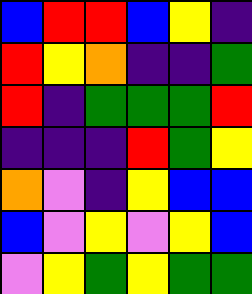[["blue", "red", "red", "blue", "yellow", "indigo"], ["red", "yellow", "orange", "indigo", "indigo", "green"], ["red", "indigo", "green", "green", "green", "red"], ["indigo", "indigo", "indigo", "red", "green", "yellow"], ["orange", "violet", "indigo", "yellow", "blue", "blue"], ["blue", "violet", "yellow", "violet", "yellow", "blue"], ["violet", "yellow", "green", "yellow", "green", "green"]]